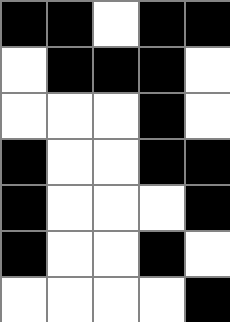[["black", "black", "white", "black", "black"], ["white", "black", "black", "black", "white"], ["white", "white", "white", "black", "white"], ["black", "white", "white", "black", "black"], ["black", "white", "white", "white", "black"], ["black", "white", "white", "black", "white"], ["white", "white", "white", "white", "black"]]